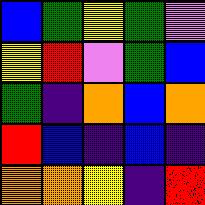[["blue", "green", "yellow", "green", "violet"], ["yellow", "red", "violet", "green", "blue"], ["green", "indigo", "orange", "blue", "orange"], ["red", "blue", "indigo", "blue", "indigo"], ["orange", "orange", "yellow", "indigo", "red"]]